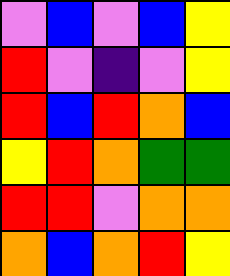[["violet", "blue", "violet", "blue", "yellow"], ["red", "violet", "indigo", "violet", "yellow"], ["red", "blue", "red", "orange", "blue"], ["yellow", "red", "orange", "green", "green"], ["red", "red", "violet", "orange", "orange"], ["orange", "blue", "orange", "red", "yellow"]]